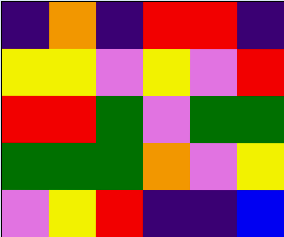[["indigo", "orange", "indigo", "red", "red", "indigo"], ["yellow", "yellow", "violet", "yellow", "violet", "red"], ["red", "red", "green", "violet", "green", "green"], ["green", "green", "green", "orange", "violet", "yellow"], ["violet", "yellow", "red", "indigo", "indigo", "blue"]]